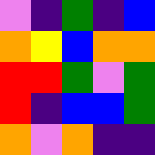[["violet", "indigo", "green", "indigo", "blue"], ["orange", "yellow", "blue", "orange", "orange"], ["red", "red", "green", "violet", "green"], ["red", "indigo", "blue", "blue", "green"], ["orange", "violet", "orange", "indigo", "indigo"]]